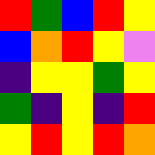[["red", "green", "blue", "red", "yellow"], ["blue", "orange", "red", "yellow", "violet"], ["indigo", "yellow", "yellow", "green", "yellow"], ["green", "indigo", "yellow", "indigo", "red"], ["yellow", "red", "yellow", "red", "orange"]]